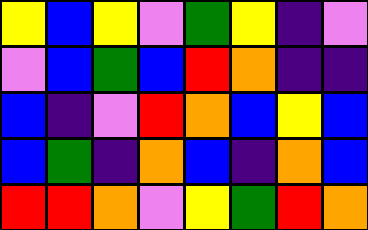[["yellow", "blue", "yellow", "violet", "green", "yellow", "indigo", "violet"], ["violet", "blue", "green", "blue", "red", "orange", "indigo", "indigo"], ["blue", "indigo", "violet", "red", "orange", "blue", "yellow", "blue"], ["blue", "green", "indigo", "orange", "blue", "indigo", "orange", "blue"], ["red", "red", "orange", "violet", "yellow", "green", "red", "orange"]]